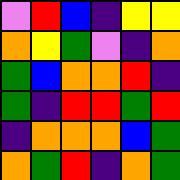[["violet", "red", "blue", "indigo", "yellow", "yellow"], ["orange", "yellow", "green", "violet", "indigo", "orange"], ["green", "blue", "orange", "orange", "red", "indigo"], ["green", "indigo", "red", "red", "green", "red"], ["indigo", "orange", "orange", "orange", "blue", "green"], ["orange", "green", "red", "indigo", "orange", "green"]]